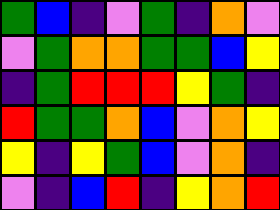[["green", "blue", "indigo", "violet", "green", "indigo", "orange", "violet"], ["violet", "green", "orange", "orange", "green", "green", "blue", "yellow"], ["indigo", "green", "red", "red", "red", "yellow", "green", "indigo"], ["red", "green", "green", "orange", "blue", "violet", "orange", "yellow"], ["yellow", "indigo", "yellow", "green", "blue", "violet", "orange", "indigo"], ["violet", "indigo", "blue", "red", "indigo", "yellow", "orange", "red"]]